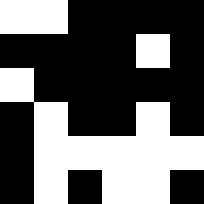[["white", "white", "black", "black", "black", "black"], ["black", "black", "black", "black", "white", "black"], ["white", "black", "black", "black", "black", "black"], ["black", "white", "black", "black", "white", "black"], ["black", "white", "white", "white", "white", "white"], ["black", "white", "black", "white", "white", "black"]]